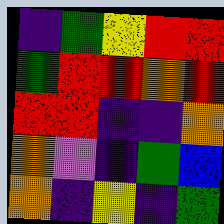[["indigo", "green", "yellow", "red", "red"], ["green", "red", "red", "orange", "red"], ["red", "red", "indigo", "indigo", "orange"], ["orange", "violet", "indigo", "green", "blue"], ["orange", "indigo", "yellow", "indigo", "green"]]